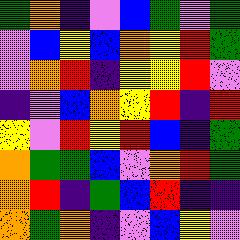[["green", "orange", "indigo", "violet", "blue", "green", "violet", "green"], ["violet", "blue", "yellow", "blue", "orange", "yellow", "red", "green"], ["violet", "orange", "red", "indigo", "yellow", "yellow", "red", "violet"], ["indigo", "violet", "blue", "orange", "yellow", "red", "indigo", "red"], ["yellow", "violet", "red", "yellow", "red", "blue", "indigo", "green"], ["orange", "green", "green", "blue", "violet", "orange", "red", "green"], ["orange", "red", "indigo", "green", "blue", "red", "indigo", "indigo"], ["orange", "green", "orange", "indigo", "violet", "blue", "yellow", "violet"]]